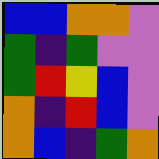[["blue", "blue", "orange", "orange", "violet"], ["green", "indigo", "green", "violet", "violet"], ["green", "red", "yellow", "blue", "violet"], ["orange", "indigo", "red", "blue", "violet"], ["orange", "blue", "indigo", "green", "orange"]]